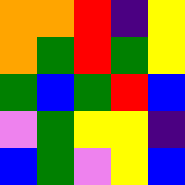[["orange", "orange", "red", "indigo", "yellow"], ["orange", "green", "red", "green", "yellow"], ["green", "blue", "green", "red", "blue"], ["violet", "green", "yellow", "yellow", "indigo"], ["blue", "green", "violet", "yellow", "blue"]]